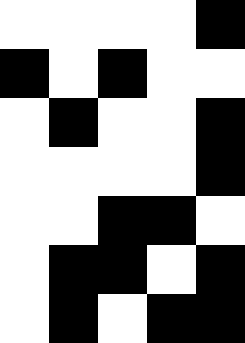[["white", "white", "white", "white", "black"], ["black", "white", "black", "white", "white"], ["white", "black", "white", "white", "black"], ["white", "white", "white", "white", "black"], ["white", "white", "black", "black", "white"], ["white", "black", "black", "white", "black"], ["white", "black", "white", "black", "black"]]